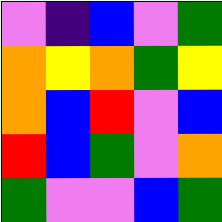[["violet", "indigo", "blue", "violet", "green"], ["orange", "yellow", "orange", "green", "yellow"], ["orange", "blue", "red", "violet", "blue"], ["red", "blue", "green", "violet", "orange"], ["green", "violet", "violet", "blue", "green"]]